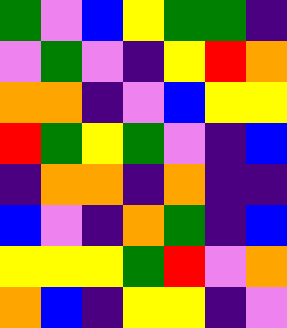[["green", "violet", "blue", "yellow", "green", "green", "indigo"], ["violet", "green", "violet", "indigo", "yellow", "red", "orange"], ["orange", "orange", "indigo", "violet", "blue", "yellow", "yellow"], ["red", "green", "yellow", "green", "violet", "indigo", "blue"], ["indigo", "orange", "orange", "indigo", "orange", "indigo", "indigo"], ["blue", "violet", "indigo", "orange", "green", "indigo", "blue"], ["yellow", "yellow", "yellow", "green", "red", "violet", "orange"], ["orange", "blue", "indigo", "yellow", "yellow", "indigo", "violet"]]